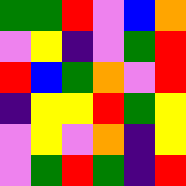[["green", "green", "red", "violet", "blue", "orange"], ["violet", "yellow", "indigo", "violet", "green", "red"], ["red", "blue", "green", "orange", "violet", "red"], ["indigo", "yellow", "yellow", "red", "green", "yellow"], ["violet", "yellow", "violet", "orange", "indigo", "yellow"], ["violet", "green", "red", "green", "indigo", "red"]]